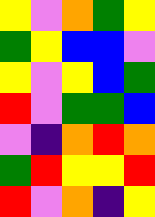[["yellow", "violet", "orange", "green", "yellow"], ["green", "yellow", "blue", "blue", "violet"], ["yellow", "violet", "yellow", "blue", "green"], ["red", "violet", "green", "green", "blue"], ["violet", "indigo", "orange", "red", "orange"], ["green", "red", "yellow", "yellow", "red"], ["red", "violet", "orange", "indigo", "yellow"]]